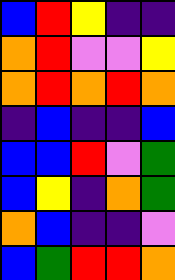[["blue", "red", "yellow", "indigo", "indigo"], ["orange", "red", "violet", "violet", "yellow"], ["orange", "red", "orange", "red", "orange"], ["indigo", "blue", "indigo", "indigo", "blue"], ["blue", "blue", "red", "violet", "green"], ["blue", "yellow", "indigo", "orange", "green"], ["orange", "blue", "indigo", "indigo", "violet"], ["blue", "green", "red", "red", "orange"]]